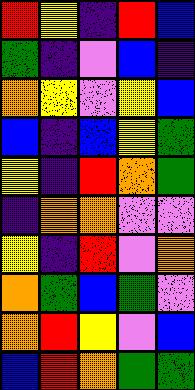[["red", "yellow", "indigo", "red", "blue"], ["green", "indigo", "violet", "blue", "indigo"], ["orange", "yellow", "violet", "yellow", "blue"], ["blue", "indigo", "blue", "yellow", "green"], ["yellow", "indigo", "red", "orange", "green"], ["indigo", "orange", "orange", "violet", "violet"], ["yellow", "indigo", "red", "violet", "orange"], ["orange", "green", "blue", "green", "violet"], ["orange", "red", "yellow", "violet", "blue"], ["blue", "red", "orange", "green", "green"]]